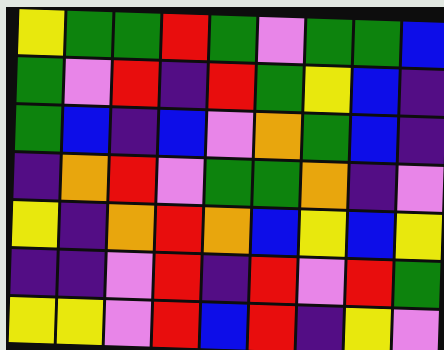[["yellow", "green", "green", "red", "green", "violet", "green", "green", "blue"], ["green", "violet", "red", "indigo", "red", "green", "yellow", "blue", "indigo"], ["green", "blue", "indigo", "blue", "violet", "orange", "green", "blue", "indigo"], ["indigo", "orange", "red", "violet", "green", "green", "orange", "indigo", "violet"], ["yellow", "indigo", "orange", "red", "orange", "blue", "yellow", "blue", "yellow"], ["indigo", "indigo", "violet", "red", "indigo", "red", "violet", "red", "green"], ["yellow", "yellow", "violet", "red", "blue", "red", "indigo", "yellow", "violet"]]